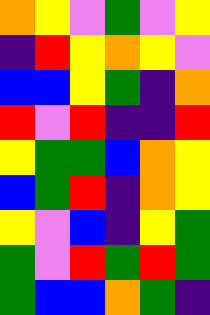[["orange", "yellow", "violet", "green", "violet", "yellow"], ["indigo", "red", "yellow", "orange", "yellow", "violet"], ["blue", "blue", "yellow", "green", "indigo", "orange"], ["red", "violet", "red", "indigo", "indigo", "red"], ["yellow", "green", "green", "blue", "orange", "yellow"], ["blue", "green", "red", "indigo", "orange", "yellow"], ["yellow", "violet", "blue", "indigo", "yellow", "green"], ["green", "violet", "red", "green", "red", "green"], ["green", "blue", "blue", "orange", "green", "indigo"]]